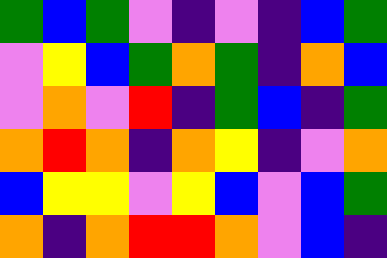[["green", "blue", "green", "violet", "indigo", "violet", "indigo", "blue", "green"], ["violet", "yellow", "blue", "green", "orange", "green", "indigo", "orange", "blue"], ["violet", "orange", "violet", "red", "indigo", "green", "blue", "indigo", "green"], ["orange", "red", "orange", "indigo", "orange", "yellow", "indigo", "violet", "orange"], ["blue", "yellow", "yellow", "violet", "yellow", "blue", "violet", "blue", "green"], ["orange", "indigo", "orange", "red", "red", "orange", "violet", "blue", "indigo"]]